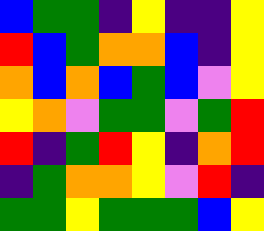[["blue", "green", "green", "indigo", "yellow", "indigo", "indigo", "yellow"], ["red", "blue", "green", "orange", "orange", "blue", "indigo", "yellow"], ["orange", "blue", "orange", "blue", "green", "blue", "violet", "yellow"], ["yellow", "orange", "violet", "green", "green", "violet", "green", "red"], ["red", "indigo", "green", "red", "yellow", "indigo", "orange", "red"], ["indigo", "green", "orange", "orange", "yellow", "violet", "red", "indigo"], ["green", "green", "yellow", "green", "green", "green", "blue", "yellow"]]